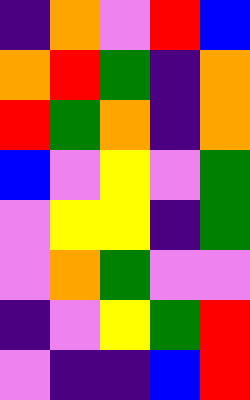[["indigo", "orange", "violet", "red", "blue"], ["orange", "red", "green", "indigo", "orange"], ["red", "green", "orange", "indigo", "orange"], ["blue", "violet", "yellow", "violet", "green"], ["violet", "yellow", "yellow", "indigo", "green"], ["violet", "orange", "green", "violet", "violet"], ["indigo", "violet", "yellow", "green", "red"], ["violet", "indigo", "indigo", "blue", "red"]]